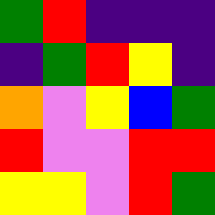[["green", "red", "indigo", "indigo", "indigo"], ["indigo", "green", "red", "yellow", "indigo"], ["orange", "violet", "yellow", "blue", "green"], ["red", "violet", "violet", "red", "red"], ["yellow", "yellow", "violet", "red", "green"]]